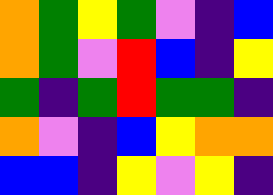[["orange", "green", "yellow", "green", "violet", "indigo", "blue"], ["orange", "green", "violet", "red", "blue", "indigo", "yellow"], ["green", "indigo", "green", "red", "green", "green", "indigo"], ["orange", "violet", "indigo", "blue", "yellow", "orange", "orange"], ["blue", "blue", "indigo", "yellow", "violet", "yellow", "indigo"]]